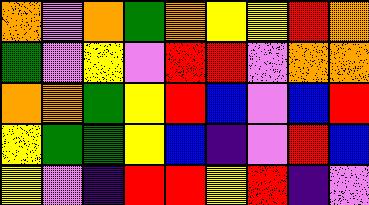[["orange", "violet", "orange", "green", "orange", "yellow", "yellow", "red", "orange"], ["green", "violet", "yellow", "violet", "red", "red", "violet", "orange", "orange"], ["orange", "orange", "green", "yellow", "red", "blue", "violet", "blue", "red"], ["yellow", "green", "green", "yellow", "blue", "indigo", "violet", "red", "blue"], ["yellow", "violet", "indigo", "red", "red", "yellow", "red", "indigo", "violet"]]